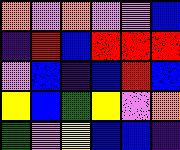[["orange", "violet", "orange", "violet", "violet", "blue"], ["indigo", "red", "blue", "red", "red", "red"], ["violet", "blue", "indigo", "blue", "red", "blue"], ["yellow", "blue", "green", "yellow", "violet", "orange"], ["green", "violet", "yellow", "blue", "blue", "indigo"]]